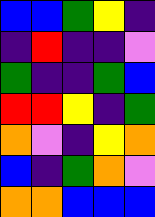[["blue", "blue", "green", "yellow", "indigo"], ["indigo", "red", "indigo", "indigo", "violet"], ["green", "indigo", "indigo", "green", "blue"], ["red", "red", "yellow", "indigo", "green"], ["orange", "violet", "indigo", "yellow", "orange"], ["blue", "indigo", "green", "orange", "violet"], ["orange", "orange", "blue", "blue", "blue"]]